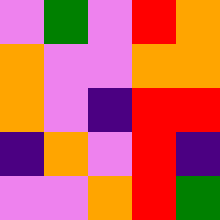[["violet", "green", "violet", "red", "orange"], ["orange", "violet", "violet", "orange", "orange"], ["orange", "violet", "indigo", "red", "red"], ["indigo", "orange", "violet", "red", "indigo"], ["violet", "violet", "orange", "red", "green"]]